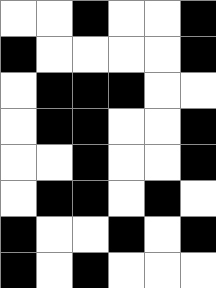[["white", "white", "black", "white", "white", "black"], ["black", "white", "white", "white", "white", "black"], ["white", "black", "black", "black", "white", "white"], ["white", "black", "black", "white", "white", "black"], ["white", "white", "black", "white", "white", "black"], ["white", "black", "black", "white", "black", "white"], ["black", "white", "white", "black", "white", "black"], ["black", "white", "black", "white", "white", "white"]]